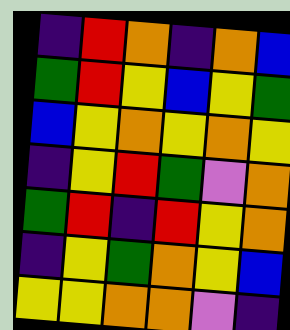[["indigo", "red", "orange", "indigo", "orange", "blue"], ["green", "red", "yellow", "blue", "yellow", "green"], ["blue", "yellow", "orange", "yellow", "orange", "yellow"], ["indigo", "yellow", "red", "green", "violet", "orange"], ["green", "red", "indigo", "red", "yellow", "orange"], ["indigo", "yellow", "green", "orange", "yellow", "blue"], ["yellow", "yellow", "orange", "orange", "violet", "indigo"]]